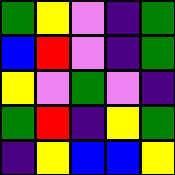[["green", "yellow", "violet", "indigo", "green"], ["blue", "red", "violet", "indigo", "green"], ["yellow", "violet", "green", "violet", "indigo"], ["green", "red", "indigo", "yellow", "green"], ["indigo", "yellow", "blue", "blue", "yellow"]]